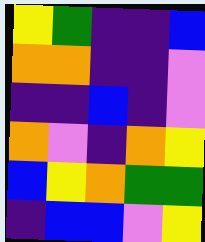[["yellow", "green", "indigo", "indigo", "blue"], ["orange", "orange", "indigo", "indigo", "violet"], ["indigo", "indigo", "blue", "indigo", "violet"], ["orange", "violet", "indigo", "orange", "yellow"], ["blue", "yellow", "orange", "green", "green"], ["indigo", "blue", "blue", "violet", "yellow"]]